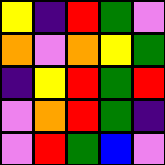[["yellow", "indigo", "red", "green", "violet"], ["orange", "violet", "orange", "yellow", "green"], ["indigo", "yellow", "red", "green", "red"], ["violet", "orange", "red", "green", "indigo"], ["violet", "red", "green", "blue", "violet"]]